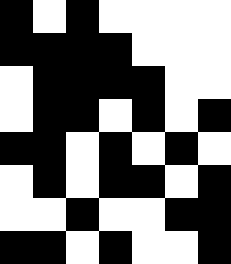[["black", "white", "black", "white", "white", "white", "white"], ["black", "black", "black", "black", "white", "white", "white"], ["white", "black", "black", "black", "black", "white", "white"], ["white", "black", "black", "white", "black", "white", "black"], ["black", "black", "white", "black", "white", "black", "white"], ["white", "black", "white", "black", "black", "white", "black"], ["white", "white", "black", "white", "white", "black", "black"], ["black", "black", "white", "black", "white", "white", "black"]]